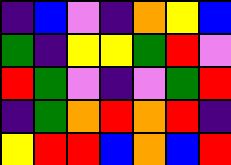[["indigo", "blue", "violet", "indigo", "orange", "yellow", "blue"], ["green", "indigo", "yellow", "yellow", "green", "red", "violet"], ["red", "green", "violet", "indigo", "violet", "green", "red"], ["indigo", "green", "orange", "red", "orange", "red", "indigo"], ["yellow", "red", "red", "blue", "orange", "blue", "red"]]